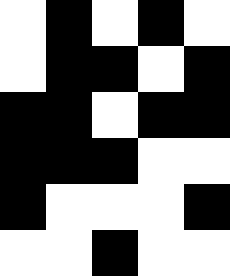[["white", "black", "white", "black", "white"], ["white", "black", "black", "white", "black"], ["black", "black", "white", "black", "black"], ["black", "black", "black", "white", "white"], ["black", "white", "white", "white", "black"], ["white", "white", "black", "white", "white"]]